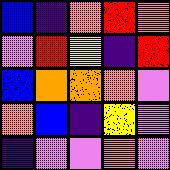[["blue", "indigo", "orange", "red", "orange"], ["violet", "red", "yellow", "indigo", "red"], ["blue", "orange", "orange", "orange", "violet"], ["orange", "blue", "indigo", "yellow", "violet"], ["indigo", "violet", "violet", "orange", "violet"]]